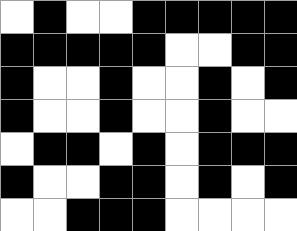[["white", "black", "white", "white", "black", "black", "black", "black", "black"], ["black", "black", "black", "black", "black", "white", "white", "black", "black"], ["black", "white", "white", "black", "white", "white", "black", "white", "black"], ["black", "white", "white", "black", "white", "white", "black", "white", "white"], ["white", "black", "black", "white", "black", "white", "black", "black", "black"], ["black", "white", "white", "black", "black", "white", "black", "white", "black"], ["white", "white", "black", "black", "black", "white", "white", "white", "white"]]